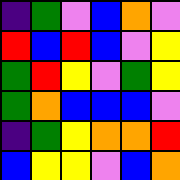[["indigo", "green", "violet", "blue", "orange", "violet"], ["red", "blue", "red", "blue", "violet", "yellow"], ["green", "red", "yellow", "violet", "green", "yellow"], ["green", "orange", "blue", "blue", "blue", "violet"], ["indigo", "green", "yellow", "orange", "orange", "red"], ["blue", "yellow", "yellow", "violet", "blue", "orange"]]